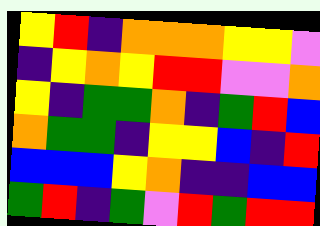[["yellow", "red", "indigo", "orange", "orange", "orange", "yellow", "yellow", "violet"], ["indigo", "yellow", "orange", "yellow", "red", "red", "violet", "violet", "orange"], ["yellow", "indigo", "green", "green", "orange", "indigo", "green", "red", "blue"], ["orange", "green", "green", "indigo", "yellow", "yellow", "blue", "indigo", "red"], ["blue", "blue", "blue", "yellow", "orange", "indigo", "indigo", "blue", "blue"], ["green", "red", "indigo", "green", "violet", "red", "green", "red", "red"]]